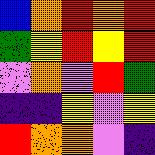[["blue", "orange", "red", "orange", "red"], ["green", "yellow", "red", "yellow", "red"], ["violet", "orange", "violet", "red", "green"], ["indigo", "indigo", "yellow", "violet", "yellow"], ["red", "orange", "orange", "violet", "indigo"]]